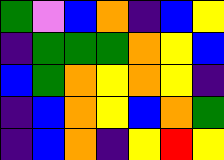[["green", "violet", "blue", "orange", "indigo", "blue", "yellow"], ["indigo", "green", "green", "green", "orange", "yellow", "blue"], ["blue", "green", "orange", "yellow", "orange", "yellow", "indigo"], ["indigo", "blue", "orange", "yellow", "blue", "orange", "green"], ["indigo", "blue", "orange", "indigo", "yellow", "red", "yellow"]]